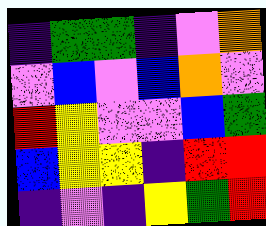[["indigo", "green", "green", "indigo", "violet", "orange"], ["violet", "blue", "violet", "blue", "orange", "violet"], ["red", "yellow", "violet", "violet", "blue", "green"], ["blue", "yellow", "yellow", "indigo", "red", "red"], ["indigo", "violet", "indigo", "yellow", "green", "red"]]